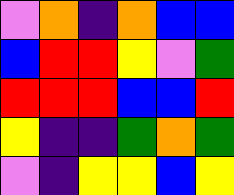[["violet", "orange", "indigo", "orange", "blue", "blue"], ["blue", "red", "red", "yellow", "violet", "green"], ["red", "red", "red", "blue", "blue", "red"], ["yellow", "indigo", "indigo", "green", "orange", "green"], ["violet", "indigo", "yellow", "yellow", "blue", "yellow"]]